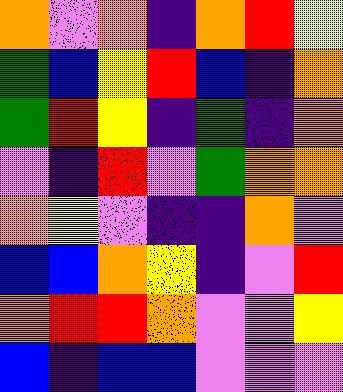[["orange", "violet", "orange", "indigo", "orange", "red", "yellow"], ["green", "blue", "yellow", "red", "blue", "indigo", "orange"], ["green", "red", "yellow", "indigo", "green", "indigo", "orange"], ["violet", "indigo", "red", "violet", "green", "orange", "orange"], ["orange", "yellow", "violet", "indigo", "indigo", "orange", "violet"], ["blue", "blue", "orange", "yellow", "indigo", "violet", "red"], ["orange", "red", "red", "orange", "violet", "violet", "yellow"], ["blue", "indigo", "blue", "blue", "violet", "violet", "violet"]]